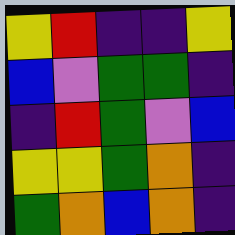[["yellow", "red", "indigo", "indigo", "yellow"], ["blue", "violet", "green", "green", "indigo"], ["indigo", "red", "green", "violet", "blue"], ["yellow", "yellow", "green", "orange", "indigo"], ["green", "orange", "blue", "orange", "indigo"]]